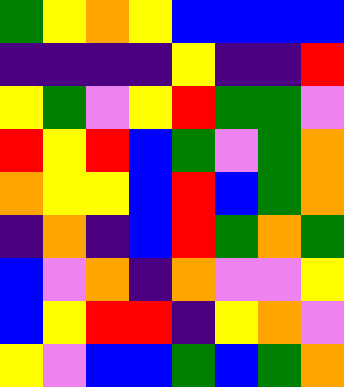[["green", "yellow", "orange", "yellow", "blue", "blue", "blue", "blue"], ["indigo", "indigo", "indigo", "indigo", "yellow", "indigo", "indigo", "red"], ["yellow", "green", "violet", "yellow", "red", "green", "green", "violet"], ["red", "yellow", "red", "blue", "green", "violet", "green", "orange"], ["orange", "yellow", "yellow", "blue", "red", "blue", "green", "orange"], ["indigo", "orange", "indigo", "blue", "red", "green", "orange", "green"], ["blue", "violet", "orange", "indigo", "orange", "violet", "violet", "yellow"], ["blue", "yellow", "red", "red", "indigo", "yellow", "orange", "violet"], ["yellow", "violet", "blue", "blue", "green", "blue", "green", "orange"]]